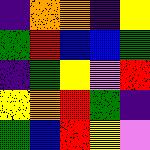[["indigo", "orange", "orange", "indigo", "yellow"], ["green", "red", "blue", "blue", "green"], ["indigo", "green", "yellow", "violet", "red"], ["yellow", "orange", "red", "green", "indigo"], ["green", "blue", "red", "yellow", "violet"]]